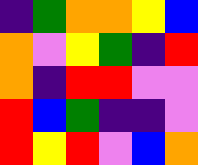[["indigo", "green", "orange", "orange", "yellow", "blue"], ["orange", "violet", "yellow", "green", "indigo", "red"], ["orange", "indigo", "red", "red", "violet", "violet"], ["red", "blue", "green", "indigo", "indigo", "violet"], ["red", "yellow", "red", "violet", "blue", "orange"]]